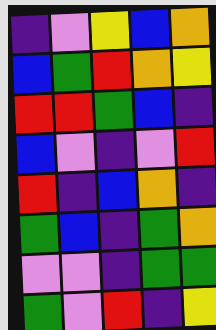[["indigo", "violet", "yellow", "blue", "orange"], ["blue", "green", "red", "orange", "yellow"], ["red", "red", "green", "blue", "indigo"], ["blue", "violet", "indigo", "violet", "red"], ["red", "indigo", "blue", "orange", "indigo"], ["green", "blue", "indigo", "green", "orange"], ["violet", "violet", "indigo", "green", "green"], ["green", "violet", "red", "indigo", "yellow"]]